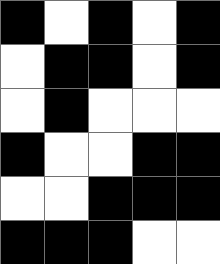[["black", "white", "black", "white", "black"], ["white", "black", "black", "white", "black"], ["white", "black", "white", "white", "white"], ["black", "white", "white", "black", "black"], ["white", "white", "black", "black", "black"], ["black", "black", "black", "white", "white"]]